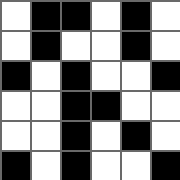[["white", "black", "black", "white", "black", "white"], ["white", "black", "white", "white", "black", "white"], ["black", "white", "black", "white", "white", "black"], ["white", "white", "black", "black", "white", "white"], ["white", "white", "black", "white", "black", "white"], ["black", "white", "black", "white", "white", "black"]]